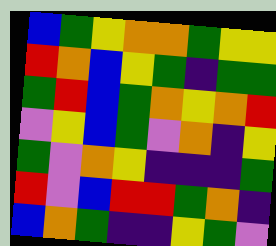[["blue", "green", "yellow", "orange", "orange", "green", "yellow", "yellow"], ["red", "orange", "blue", "yellow", "green", "indigo", "green", "green"], ["green", "red", "blue", "green", "orange", "yellow", "orange", "red"], ["violet", "yellow", "blue", "green", "violet", "orange", "indigo", "yellow"], ["green", "violet", "orange", "yellow", "indigo", "indigo", "indigo", "green"], ["red", "violet", "blue", "red", "red", "green", "orange", "indigo"], ["blue", "orange", "green", "indigo", "indigo", "yellow", "green", "violet"]]